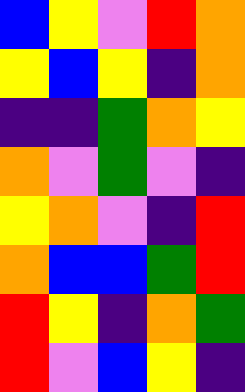[["blue", "yellow", "violet", "red", "orange"], ["yellow", "blue", "yellow", "indigo", "orange"], ["indigo", "indigo", "green", "orange", "yellow"], ["orange", "violet", "green", "violet", "indigo"], ["yellow", "orange", "violet", "indigo", "red"], ["orange", "blue", "blue", "green", "red"], ["red", "yellow", "indigo", "orange", "green"], ["red", "violet", "blue", "yellow", "indigo"]]